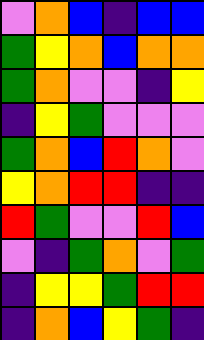[["violet", "orange", "blue", "indigo", "blue", "blue"], ["green", "yellow", "orange", "blue", "orange", "orange"], ["green", "orange", "violet", "violet", "indigo", "yellow"], ["indigo", "yellow", "green", "violet", "violet", "violet"], ["green", "orange", "blue", "red", "orange", "violet"], ["yellow", "orange", "red", "red", "indigo", "indigo"], ["red", "green", "violet", "violet", "red", "blue"], ["violet", "indigo", "green", "orange", "violet", "green"], ["indigo", "yellow", "yellow", "green", "red", "red"], ["indigo", "orange", "blue", "yellow", "green", "indigo"]]